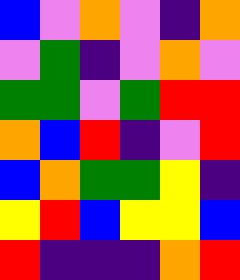[["blue", "violet", "orange", "violet", "indigo", "orange"], ["violet", "green", "indigo", "violet", "orange", "violet"], ["green", "green", "violet", "green", "red", "red"], ["orange", "blue", "red", "indigo", "violet", "red"], ["blue", "orange", "green", "green", "yellow", "indigo"], ["yellow", "red", "blue", "yellow", "yellow", "blue"], ["red", "indigo", "indigo", "indigo", "orange", "red"]]